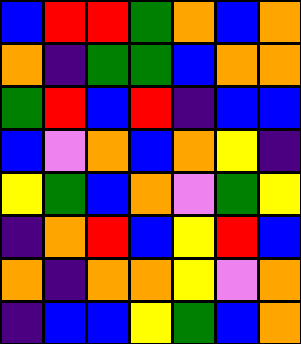[["blue", "red", "red", "green", "orange", "blue", "orange"], ["orange", "indigo", "green", "green", "blue", "orange", "orange"], ["green", "red", "blue", "red", "indigo", "blue", "blue"], ["blue", "violet", "orange", "blue", "orange", "yellow", "indigo"], ["yellow", "green", "blue", "orange", "violet", "green", "yellow"], ["indigo", "orange", "red", "blue", "yellow", "red", "blue"], ["orange", "indigo", "orange", "orange", "yellow", "violet", "orange"], ["indigo", "blue", "blue", "yellow", "green", "blue", "orange"]]